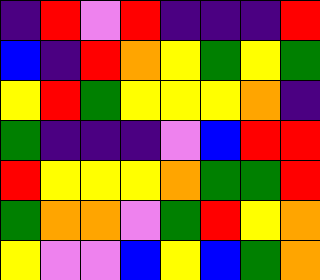[["indigo", "red", "violet", "red", "indigo", "indigo", "indigo", "red"], ["blue", "indigo", "red", "orange", "yellow", "green", "yellow", "green"], ["yellow", "red", "green", "yellow", "yellow", "yellow", "orange", "indigo"], ["green", "indigo", "indigo", "indigo", "violet", "blue", "red", "red"], ["red", "yellow", "yellow", "yellow", "orange", "green", "green", "red"], ["green", "orange", "orange", "violet", "green", "red", "yellow", "orange"], ["yellow", "violet", "violet", "blue", "yellow", "blue", "green", "orange"]]